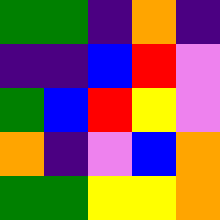[["green", "green", "indigo", "orange", "indigo"], ["indigo", "indigo", "blue", "red", "violet"], ["green", "blue", "red", "yellow", "violet"], ["orange", "indigo", "violet", "blue", "orange"], ["green", "green", "yellow", "yellow", "orange"]]